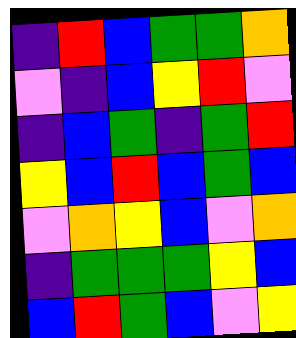[["indigo", "red", "blue", "green", "green", "orange"], ["violet", "indigo", "blue", "yellow", "red", "violet"], ["indigo", "blue", "green", "indigo", "green", "red"], ["yellow", "blue", "red", "blue", "green", "blue"], ["violet", "orange", "yellow", "blue", "violet", "orange"], ["indigo", "green", "green", "green", "yellow", "blue"], ["blue", "red", "green", "blue", "violet", "yellow"]]